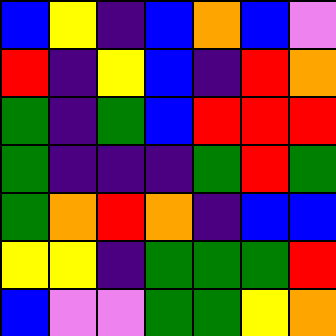[["blue", "yellow", "indigo", "blue", "orange", "blue", "violet"], ["red", "indigo", "yellow", "blue", "indigo", "red", "orange"], ["green", "indigo", "green", "blue", "red", "red", "red"], ["green", "indigo", "indigo", "indigo", "green", "red", "green"], ["green", "orange", "red", "orange", "indigo", "blue", "blue"], ["yellow", "yellow", "indigo", "green", "green", "green", "red"], ["blue", "violet", "violet", "green", "green", "yellow", "orange"]]